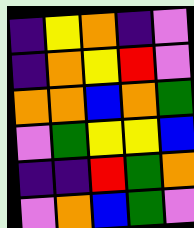[["indigo", "yellow", "orange", "indigo", "violet"], ["indigo", "orange", "yellow", "red", "violet"], ["orange", "orange", "blue", "orange", "green"], ["violet", "green", "yellow", "yellow", "blue"], ["indigo", "indigo", "red", "green", "orange"], ["violet", "orange", "blue", "green", "violet"]]